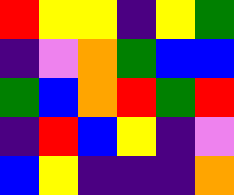[["red", "yellow", "yellow", "indigo", "yellow", "green"], ["indigo", "violet", "orange", "green", "blue", "blue"], ["green", "blue", "orange", "red", "green", "red"], ["indigo", "red", "blue", "yellow", "indigo", "violet"], ["blue", "yellow", "indigo", "indigo", "indigo", "orange"]]